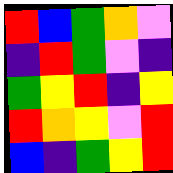[["red", "blue", "green", "orange", "violet"], ["indigo", "red", "green", "violet", "indigo"], ["green", "yellow", "red", "indigo", "yellow"], ["red", "orange", "yellow", "violet", "red"], ["blue", "indigo", "green", "yellow", "red"]]